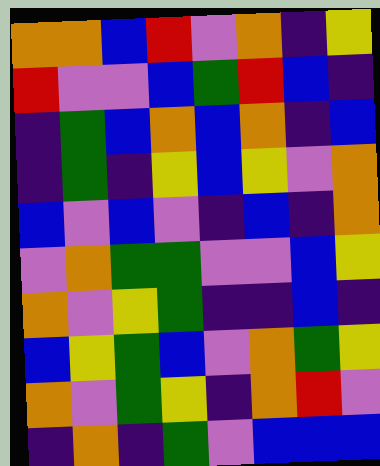[["orange", "orange", "blue", "red", "violet", "orange", "indigo", "yellow"], ["red", "violet", "violet", "blue", "green", "red", "blue", "indigo"], ["indigo", "green", "blue", "orange", "blue", "orange", "indigo", "blue"], ["indigo", "green", "indigo", "yellow", "blue", "yellow", "violet", "orange"], ["blue", "violet", "blue", "violet", "indigo", "blue", "indigo", "orange"], ["violet", "orange", "green", "green", "violet", "violet", "blue", "yellow"], ["orange", "violet", "yellow", "green", "indigo", "indigo", "blue", "indigo"], ["blue", "yellow", "green", "blue", "violet", "orange", "green", "yellow"], ["orange", "violet", "green", "yellow", "indigo", "orange", "red", "violet"], ["indigo", "orange", "indigo", "green", "violet", "blue", "blue", "blue"]]